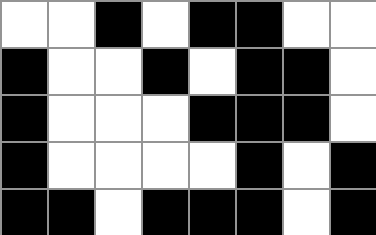[["white", "white", "black", "white", "black", "black", "white", "white"], ["black", "white", "white", "black", "white", "black", "black", "white"], ["black", "white", "white", "white", "black", "black", "black", "white"], ["black", "white", "white", "white", "white", "black", "white", "black"], ["black", "black", "white", "black", "black", "black", "white", "black"]]